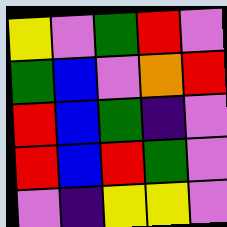[["yellow", "violet", "green", "red", "violet"], ["green", "blue", "violet", "orange", "red"], ["red", "blue", "green", "indigo", "violet"], ["red", "blue", "red", "green", "violet"], ["violet", "indigo", "yellow", "yellow", "violet"]]